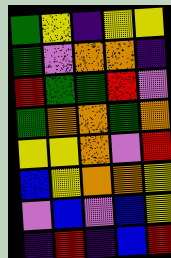[["green", "yellow", "indigo", "yellow", "yellow"], ["green", "violet", "orange", "orange", "indigo"], ["red", "green", "green", "red", "violet"], ["green", "orange", "orange", "green", "orange"], ["yellow", "yellow", "orange", "violet", "red"], ["blue", "yellow", "orange", "orange", "yellow"], ["violet", "blue", "violet", "blue", "yellow"], ["indigo", "red", "indigo", "blue", "red"]]